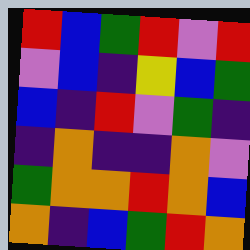[["red", "blue", "green", "red", "violet", "red"], ["violet", "blue", "indigo", "yellow", "blue", "green"], ["blue", "indigo", "red", "violet", "green", "indigo"], ["indigo", "orange", "indigo", "indigo", "orange", "violet"], ["green", "orange", "orange", "red", "orange", "blue"], ["orange", "indigo", "blue", "green", "red", "orange"]]